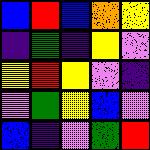[["blue", "red", "blue", "orange", "yellow"], ["indigo", "green", "indigo", "yellow", "violet"], ["yellow", "red", "yellow", "violet", "indigo"], ["violet", "green", "yellow", "blue", "violet"], ["blue", "indigo", "violet", "green", "red"]]